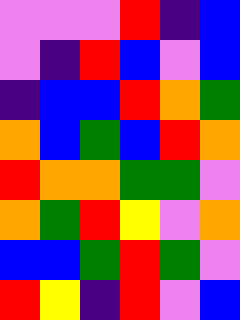[["violet", "violet", "violet", "red", "indigo", "blue"], ["violet", "indigo", "red", "blue", "violet", "blue"], ["indigo", "blue", "blue", "red", "orange", "green"], ["orange", "blue", "green", "blue", "red", "orange"], ["red", "orange", "orange", "green", "green", "violet"], ["orange", "green", "red", "yellow", "violet", "orange"], ["blue", "blue", "green", "red", "green", "violet"], ["red", "yellow", "indigo", "red", "violet", "blue"]]